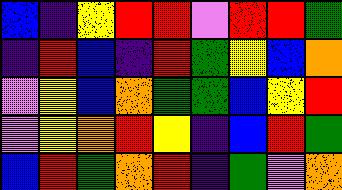[["blue", "indigo", "yellow", "red", "red", "violet", "red", "red", "green"], ["indigo", "red", "blue", "indigo", "red", "green", "yellow", "blue", "orange"], ["violet", "yellow", "blue", "orange", "green", "green", "blue", "yellow", "red"], ["violet", "yellow", "orange", "red", "yellow", "indigo", "blue", "red", "green"], ["blue", "red", "green", "orange", "red", "indigo", "green", "violet", "orange"]]